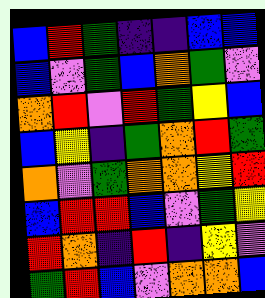[["blue", "red", "green", "indigo", "indigo", "blue", "blue"], ["blue", "violet", "green", "blue", "orange", "green", "violet"], ["orange", "red", "violet", "red", "green", "yellow", "blue"], ["blue", "yellow", "indigo", "green", "orange", "red", "green"], ["orange", "violet", "green", "orange", "orange", "yellow", "red"], ["blue", "red", "red", "blue", "violet", "green", "yellow"], ["red", "orange", "indigo", "red", "indigo", "yellow", "violet"], ["green", "red", "blue", "violet", "orange", "orange", "blue"]]